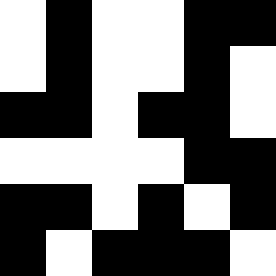[["white", "black", "white", "white", "black", "black"], ["white", "black", "white", "white", "black", "white"], ["black", "black", "white", "black", "black", "white"], ["white", "white", "white", "white", "black", "black"], ["black", "black", "white", "black", "white", "black"], ["black", "white", "black", "black", "black", "white"]]